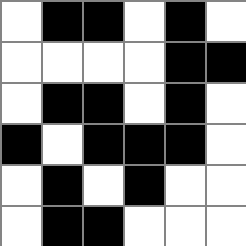[["white", "black", "black", "white", "black", "white"], ["white", "white", "white", "white", "black", "black"], ["white", "black", "black", "white", "black", "white"], ["black", "white", "black", "black", "black", "white"], ["white", "black", "white", "black", "white", "white"], ["white", "black", "black", "white", "white", "white"]]